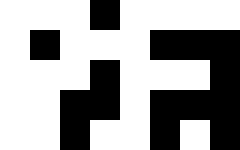[["white", "white", "white", "black", "white", "white", "white", "white"], ["white", "black", "white", "white", "white", "black", "black", "black"], ["white", "white", "white", "black", "white", "white", "white", "black"], ["white", "white", "black", "black", "white", "black", "black", "black"], ["white", "white", "black", "white", "white", "black", "white", "black"]]